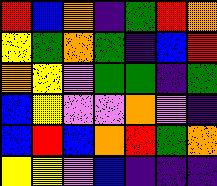[["red", "blue", "orange", "indigo", "green", "red", "orange"], ["yellow", "green", "orange", "green", "indigo", "blue", "red"], ["orange", "yellow", "violet", "green", "green", "indigo", "green"], ["blue", "yellow", "violet", "violet", "orange", "violet", "indigo"], ["blue", "red", "blue", "orange", "red", "green", "orange"], ["yellow", "yellow", "violet", "blue", "indigo", "indigo", "indigo"]]